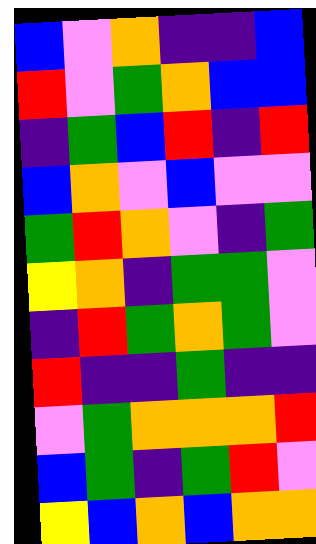[["blue", "violet", "orange", "indigo", "indigo", "blue"], ["red", "violet", "green", "orange", "blue", "blue"], ["indigo", "green", "blue", "red", "indigo", "red"], ["blue", "orange", "violet", "blue", "violet", "violet"], ["green", "red", "orange", "violet", "indigo", "green"], ["yellow", "orange", "indigo", "green", "green", "violet"], ["indigo", "red", "green", "orange", "green", "violet"], ["red", "indigo", "indigo", "green", "indigo", "indigo"], ["violet", "green", "orange", "orange", "orange", "red"], ["blue", "green", "indigo", "green", "red", "violet"], ["yellow", "blue", "orange", "blue", "orange", "orange"]]